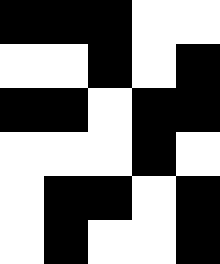[["black", "black", "black", "white", "white"], ["white", "white", "black", "white", "black"], ["black", "black", "white", "black", "black"], ["white", "white", "white", "black", "white"], ["white", "black", "black", "white", "black"], ["white", "black", "white", "white", "black"]]